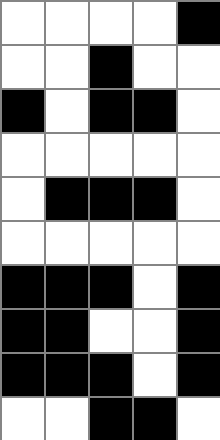[["white", "white", "white", "white", "black"], ["white", "white", "black", "white", "white"], ["black", "white", "black", "black", "white"], ["white", "white", "white", "white", "white"], ["white", "black", "black", "black", "white"], ["white", "white", "white", "white", "white"], ["black", "black", "black", "white", "black"], ["black", "black", "white", "white", "black"], ["black", "black", "black", "white", "black"], ["white", "white", "black", "black", "white"]]